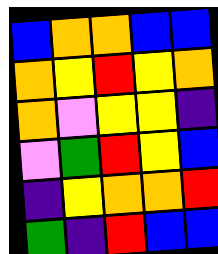[["blue", "orange", "orange", "blue", "blue"], ["orange", "yellow", "red", "yellow", "orange"], ["orange", "violet", "yellow", "yellow", "indigo"], ["violet", "green", "red", "yellow", "blue"], ["indigo", "yellow", "orange", "orange", "red"], ["green", "indigo", "red", "blue", "blue"]]